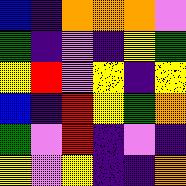[["blue", "indigo", "orange", "orange", "orange", "violet"], ["green", "indigo", "violet", "indigo", "yellow", "green"], ["yellow", "red", "violet", "yellow", "indigo", "yellow"], ["blue", "indigo", "red", "yellow", "green", "orange"], ["green", "violet", "red", "indigo", "violet", "indigo"], ["yellow", "violet", "yellow", "indigo", "indigo", "orange"]]